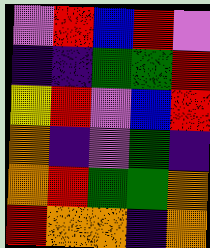[["violet", "red", "blue", "red", "violet"], ["indigo", "indigo", "green", "green", "red"], ["yellow", "red", "violet", "blue", "red"], ["orange", "indigo", "violet", "green", "indigo"], ["orange", "red", "green", "green", "orange"], ["red", "orange", "orange", "indigo", "orange"]]